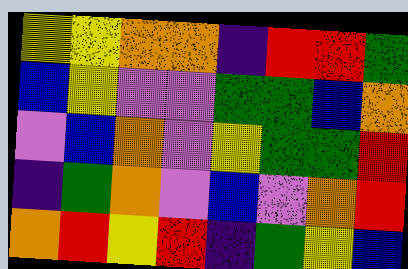[["yellow", "yellow", "orange", "orange", "indigo", "red", "red", "green"], ["blue", "yellow", "violet", "violet", "green", "green", "blue", "orange"], ["violet", "blue", "orange", "violet", "yellow", "green", "green", "red"], ["indigo", "green", "orange", "violet", "blue", "violet", "orange", "red"], ["orange", "red", "yellow", "red", "indigo", "green", "yellow", "blue"]]